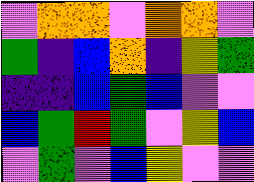[["violet", "orange", "orange", "violet", "orange", "orange", "violet"], ["green", "indigo", "blue", "orange", "indigo", "yellow", "green"], ["indigo", "indigo", "blue", "green", "blue", "violet", "violet"], ["blue", "green", "red", "green", "violet", "yellow", "blue"], ["violet", "green", "violet", "blue", "yellow", "violet", "violet"]]